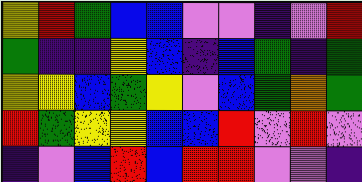[["yellow", "red", "green", "blue", "blue", "violet", "violet", "indigo", "violet", "red"], ["green", "indigo", "indigo", "yellow", "blue", "indigo", "blue", "green", "indigo", "green"], ["yellow", "yellow", "blue", "green", "yellow", "violet", "blue", "green", "orange", "green"], ["red", "green", "yellow", "yellow", "blue", "blue", "red", "violet", "red", "violet"], ["indigo", "violet", "blue", "red", "blue", "red", "red", "violet", "violet", "indigo"]]